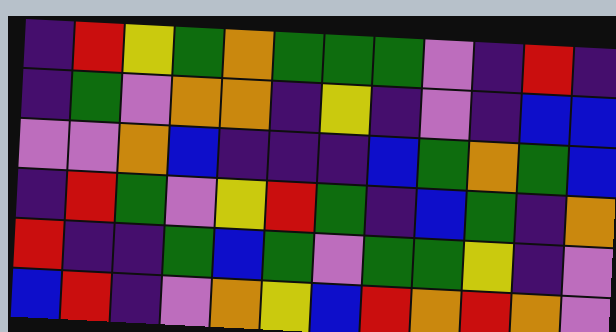[["indigo", "red", "yellow", "green", "orange", "green", "green", "green", "violet", "indigo", "red", "indigo"], ["indigo", "green", "violet", "orange", "orange", "indigo", "yellow", "indigo", "violet", "indigo", "blue", "blue"], ["violet", "violet", "orange", "blue", "indigo", "indigo", "indigo", "blue", "green", "orange", "green", "blue"], ["indigo", "red", "green", "violet", "yellow", "red", "green", "indigo", "blue", "green", "indigo", "orange"], ["red", "indigo", "indigo", "green", "blue", "green", "violet", "green", "green", "yellow", "indigo", "violet"], ["blue", "red", "indigo", "violet", "orange", "yellow", "blue", "red", "orange", "red", "orange", "violet"]]